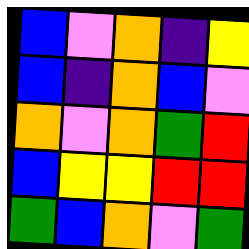[["blue", "violet", "orange", "indigo", "yellow"], ["blue", "indigo", "orange", "blue", "violet"], ["orange", "violet", "orange", "green", "red"], ["blue", "yellow", "yellow", "red", "red"], ["green", "blue", "orange", "violet", "green"]]